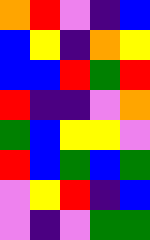[["orange", "red", "violet", "indigo", "blue"], ["blue", "yellow", "indigo", "orange", "yellow"], ["blue", "blue", "red", "green", "red"], ["red", "indigo", "indigo", "violet", "orange"], ["green", "blue", "yellow", "yellow", "violet"], ["red", "blue", "green", "blue", "green"], ["violet", "yellow", "red", "indigo", "blue"], ["violet", "indigo", "violet", "green", "green"]]